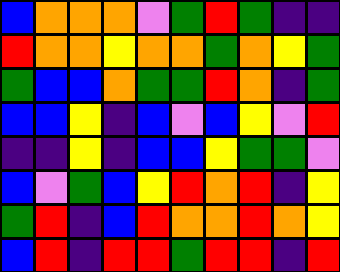[["blue", "orange", "orange", "orange", "violet", "green", "red", "green", "indigo", "indigo"], ["red", "orange", "orange", "yellow", "orange", "orange", "green", "orange", "yellow", "green"], ["green", "blue", "blue", "orange", "green", "green", "red", "orange", "indigo", "green"], ["blue", "blue", "yellow", "indigo", "blue", "violet", "blue", "yellow", "violet", "red"], ["indigo", "indigo", "yellow", "indigo", "blue", "blue", "yellow", "green", "green", "violet"], ["blue", "violet", "green", "blue", "yellow", "red", "orange", "red", "indigo", "yellow"], ["green", "red", "indigo", "blue", "red", "orange", "orange", "red", "orange", "yellow"], ["blue", "red", "indigo", "red", "red", "green", "red", "red", "indigo", "red"]]